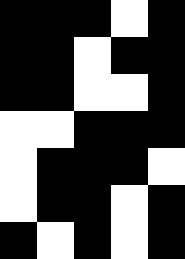[["black", "black", "black", "white", "black"], ["black", "black", "white", "black", "black"], ["black", "black", "white", "white", "black"], ["white", "white", "black", "black", "black"], ["white", "black", "black", "black", "white"], ["white", "black", "black", "white", "black"], ["black", "white", "black", "white", "black"]]